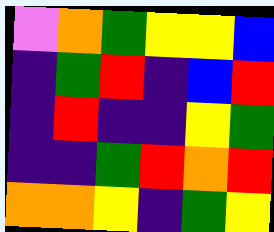[["violet", "orange", "green", "yellow", "yellow", "blue"], ["indigo", "green", "red", "indigo", "blue", "red"], ["indigo", "red", "indigo", "indigo", "yellow", "green"], ["indigo", "indigo", "green", "red", "orange", "red"], ["orange", "orange", "yellow", "indigo", "green", "yellow"]]